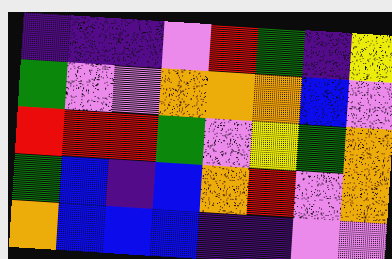[["indigo", "indigo", "indigo", "violet", "red", "green", "indigo", "yellow"], ["green", "violet", "violet", "orange", "orange", "orange", "blue", "violet"], ["red", "red", "red", "green", "violet", "yellow", "green", "orange"], ["green", "blue", "indigo", "blue", "orange", "red", "violet", "orange"], ["orange", "blue", "blue", "blue", "indigo", "indigo", "violet", "violet"]]